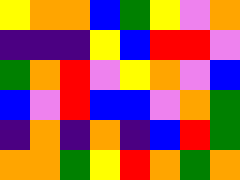[["yellow", "orange", "orange", "blue", "green", "yellow", "violet", "orange"], ["indigo", "indigo", "indigo", "yellow", "blue", "red", "red", "violet"], ["green", "orange", "red", "violet", "yellow", "orange", "violet", "blue"], ["blue", "violet", "red", "blue", "blue", "violet", "orange", "green"], ["indigo", "orange", "indigo", "orange", "indigo", "blue", "red", "green"], ["orange", "orange", "green", "yellow", "red", "orange", "green", "orange"]]